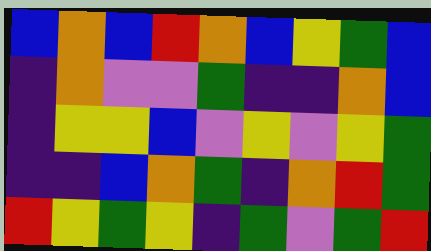[["blue", "orange", "blue", "red", "orange", "blue", "yellow", "green", "blue"], ["indigo", "orange", "violet", "violet", "green", "indigo", "indigo", "orange", "blue"], ["indigo", "yellow", "yellow", "blue", "violet", "yellow", "violet", "yellow", "green"], ["indigo", "indigo", "blue", "orange", "green", "indigo", "orange", "red", "green"], ["red", "yellow", "green", "yellow", "indigo", "green", "violet", "green", "red"]]